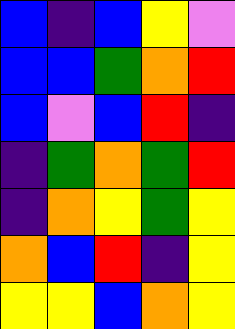[["blue", "indigo", "blue", "yellow", "violet"], ["blue", "blue", "green", "orange", "red"], ["blue", "violet", "blue", "red", "indigo"], ["indigo", "green", "orange", "green", "red"], ["indigo", "orange", "yellow", "green", "yellow"], ["orange", "blue", "red", "indigo", "yellow"], ["yellow", "yellow", "blue", "orange", "yellow"]]